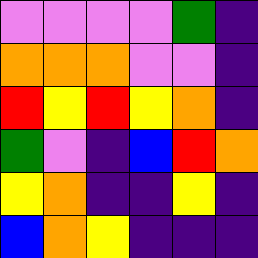[["violet", "violet", "violet", "violet", "green", "indigo"], ["orange", "orange", "orange", "violet", "violet", "indigo"], ["red", "yellow", "red", "yellow", "orange", "indigo"], ["green", "violet", "indigo", "blue", "red", "orange"], ["yellow", "orange", "indigo", "indigo", "yellow", "indigo"], ["blue", "orange", "yellow", "indigo", "indigo", "indigo"]]